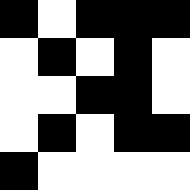[["black", "white", "black", "black", "black"], ["white", "black", "white", "black", "white"], ["white", "white", "black", "black", "white"], ["white", "black", "white", "black", "black"], ["black", "white", "white", "white", "white"]]